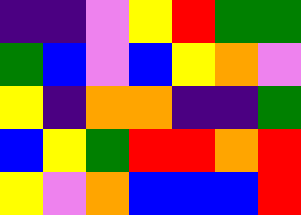[["indigo", "indigo", "violet", "yellow", "red", "green", "green"], ["green", "blue", "violet", "blue", "yellow", "orange", "violet"], ["yellow", "indigo", "orange", "orange", "indigo", "indigo", "green"], ["blue", "yellow", "green", "red", "red", "orange", "red"], ["yellow", "violet", "orange", "blue", "blue", "blue", "red"]]